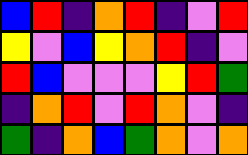[["blue", "red", "indigo", "orange", "red", "indigo", "violet", "red"], ["yellow", "violet", "blue", "yellow", "orange", "red", "indigo", "violet"], ["red", "blue", "violet", "violet", "violet", "yellow", "red", "green"], ["indigo", "orange", "red", "violet", "red", "orange", "violet", "indigo"], ["green", "indigo", "orange", "blue", "green", "orange", "violet", "orange"]]